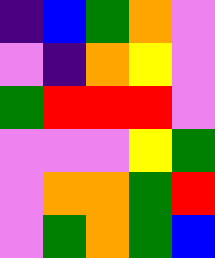[["indigo", "blue", "green", "orange", "violet"], ["violet", "indigo", "orange", "yellow", "violet"], ["green", "red", "red", "red", "violet"], ["violet", "violet", "violet", "yellow", "green"], ["violet", "orange", "orange", "green", "red"], ["violet", "green", "orange", "green", "blue"]]